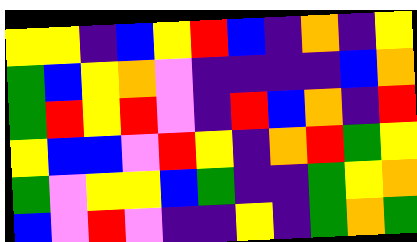[["yellow", "yellow", "indigo", "blue", "yellow", "red", "blue", "indigo", "orange", "indigo", "yellow"], ["green", "blue", "yellow", "orange", "violet", "indigo", "indigo", "indigo", "indigo", "blue", "orange"], ["green", "red", "yellow", "red", "violet", "indigo", "red", "blue", "orange", "indigo", "red"], ["yellow", "blue", "blue", "violet", "red", "yellow", "indigo", "orange", "red", "green", "yellow"], ["green", "violet", "yellow", "yellow", "blue", "green", "indigo", "indigo", "green", "yellow", "orange"], ["blue", "violet", "red", "violet", "indigo", "indigo", "yellow", "indigo", "green", "orange", "green"]]